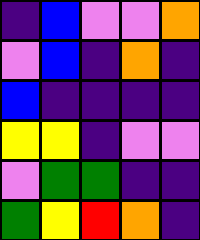[["indigo", "blue", "violet", "violet", "orange"], ["violet", "blue", "indigo", "orange", "indigo"], ["blue", "indigo", "indigo", "indigo", "indigo"], ["yellow", "yellow", "indigo", "violet", "violet"], ["violet", "green", "green", "indigo", "indigo"], ["green", "yellow", "red", "orange", "indigo"]]